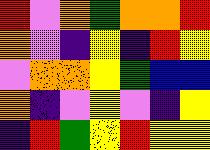[["red", "violet", "orange", "green", "orange", "orange", "red"], ["orange", "violet", "indigo", "yellow", "indigo", "red", "yellow"], ["violet", "orange", "orange", "yellow", "green", "blue", "blue"], ["orange", "indigo", "violet", "yellow", "violet", "indigo", "yellow"], ["indigo", "red", "green", "yellow", "red", "yellow", "yellow"]]